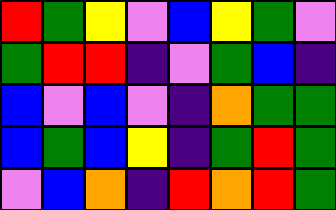[["red", "green", "yellow", "violet", "blue", "yellow", "green", "violet"], ["green", "red", "red", "indigo", "violet", "green", "blue", "indigo"], ["blue", "violet", "blue", "violet", "indigo", "orange", "green", "green"], ["blue", "green", "blue", "yellow", "indigo", "green", "red", "green"], ["violet", "blue", "orange", "indigo", "red", "orange", "red", "green"]]